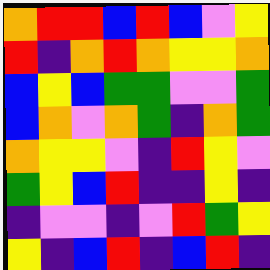[["orange", "red", "red", "blue", "red", "blue", "violet", "yellow"], ["red", "indigo", "orange", "red", "orange", "yellow", "yellow", "orange"], ["blue", "yellow", "blue", "green", "green", "violet", "violet", "green"], ["blue", "orange", "violet", "orange", "green", "indigo", "orange", "green"], ["orange", "yellow", "yellow", "violet", "indigo", "red", "yellow", "violet"], ["green", "yellow", "blue", "red", "indigo", "indigo", "yellow", "indigo"], ["indigo", "violet", "violet", "indigo", "violet", "red", "green", "yellow"], ["yellow", "indigo", "blue", "red", "indigo", "blue", "red", "indigo"]]